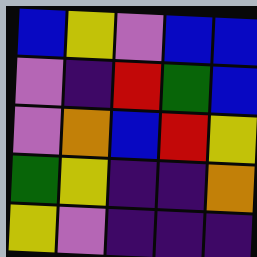[["blue", "yellow", "violet", "blue", "blue"], ["violet", "indigo", "red", "green", "blue"], ["violet", "orange", "blue", "red", "yellow"], ["green", "yellow", "indigo", "indigo", "orange"], ["yellow", "violet", "indigo", "indigo", "indigo"]]